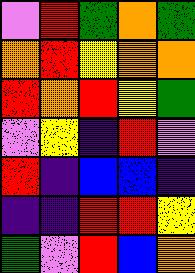[["violet", "red", "green", "orange", "green"], ["orange", "red", "yellow", "orange", "orange"], ["red", "orange", "red", "yellow", "green"], ["violet", "yellow", "indigo", "red", "violet"], ["red", "indigo", "blue", "blue", "indigo"], ["indigo", "indigo", "red", "red", "yellow"], ["green", "violet", "red", "blue", "orange"]]